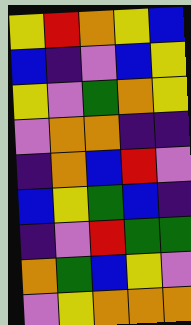[["yellow", "red", "orange", "yellow", "blue"], ["blue", "indigo", "violet", "blue", "yellow"], ["yellow", "violet", "green", "orange", "yellow"], ["violet", "orange", "orange", "indigo", "indigo"], ["indigo", "orange", "blue", "red", "violet"], ["blue", "yellow", "green", "blue", "indigo"], ["indigo", "violet", "red", "green", "green"], ["orange", "green", "blue", "yellow", "violet"], ["violet", "yellow", "orange", "orange", "orange"]]